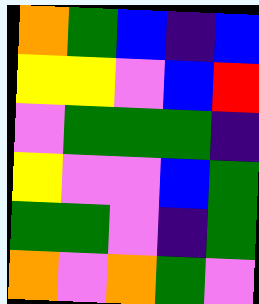[["orange", "green", "blue", "indigo", "blue"], ["yellow", "yellow", "violet", "blue", "red"], ["violet", "green", "green", "green", "indigo"], ["yellow", "violet", "violet", "blue", "green"], ["green", "green", "violet", "indigo", "green"], ["orange", "violet", "orange", "green", "violet"]]